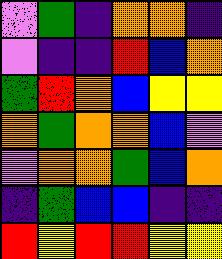[["violet", "green", "indigo", "orange", "orange", "indigo"], ["violet", "indigo", "indigo", "red", "blue", "orange"], ["green", "red", "orange", "blue", "yellow", "yellow"], ["orange", "green", "orange", "orange", "blue", "violet"], ["violet", "orange", "orange", "green", "blue", "orange"], ["indigo", "green", "blue", "blue", "indigo", "indigo"], ["red", "yellow", "red", "red", "yellow", "yellow"]]